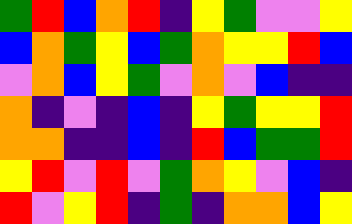[["green", "red", "blue", "orange", "red", "indigo", "yellow", "green", "violet", "violet", "yellow"], ["blue", "orange", "green", "yellow", "blue", "green", "orange", "yellow", "yellow", "red", "blue"], ["violet", "orange", "blue", "yellow", "green", "violet", "orange", "violet", "blue", "indigo", "indigo"], ["orange", "indigo", "violet", "indigo", "blue", "indigo", "yellow", "green", "yellow", "yellow", "red"], ["orange", "orange", "indigo", "indigo", "blue", "indigo", "red", "blue", "green", "green", "red"], ["yellow", "red", "violet", "red", "violet", "green", "orange", "yellow", "violet", "blue", "indigo"], ["red", "violet", "yellow", "red", "indigo", "green", "indigo", "orange", "orange", "blue", "yellow"]]